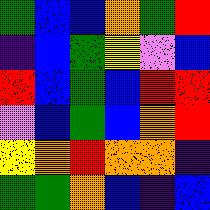[["green", "blue", "blue", "orange", "green", "red"], ["indigo", "blue", "green", "yellow", "violet", "blue"], ["red", "blue", "green", "blue", "red", "red"], ["violet", "blue", "green", "blue", "orange", "red"], ["yellow", "orange", "red", "orange", "orange", "indigo"], ["green", "green", "orange", "blue", "indigo", "blue"]]